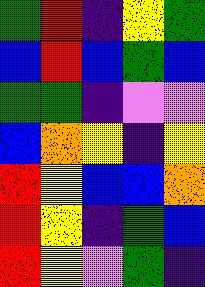[["green", "red", "indigo", "yellow", "green"], ["blue", "red", "blue", "green", "blue"], ["green", "green", "indigo", "violet", "violet"], ["blue", "orange", "yellow", "indigo", "yellow"], ["red", "yellow", "blue", "blue", "orange"], ["red", "yellow", "indigo", "green", "blue"], ["red", "yellow", "violet", "green", "indigo"]]